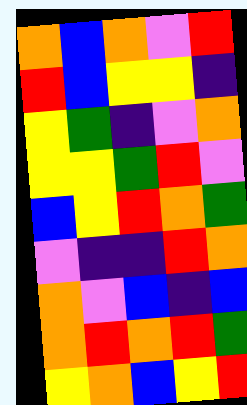[["orange", "blue", "orange", "violet", "red"], ["red", "blue", "yellow", "yellow", "indigo"], ["yellow", "green", "indigo", "violet", "orange"], ["yellow", "yellow", "green", "red", "violet"], ["blue", "yellow", "red", "orange", "green"], ["violet", "indigo", "indigo", "red", "orange"], ["orange", "violet", "blue", "indigo", "blue"], ["orange", "red", "orange", "red", "green"], ["yellow", "orange", "blue", "yellow", "red"]]